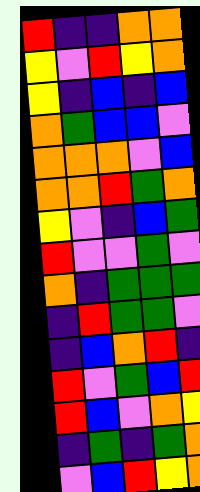[["red", "indigo", "indigo", "orange", "orange"], ["yellow", "violet", "red", "yellow", "orange"], ["yellow", "indigo", "blue", "indigo", "blue"], ["orange", "green", "blue", "blue", "violet"], ["orange", "orange", "orange", "violet", "blue"], ["orange", "orange", "red", "green", "orange"], ["yellow", "violet", "indigo", "blue", "green"], ["red", "violet", "violet", "green", "violet"], ["orange", "indigo", "green", "green", "green"], ["indigo", "red", "green", "green", "violet"], ["indigo", "blue", "orange", "red", "indigo"], ["red", "violet", "green", "blue", "red"], ["red", "blue", "violet", "orange", "yellow"], ["indigo", "green", "indigo", "green", "orange"], ["violet", "blue", "red", "yellow", "orange"]]